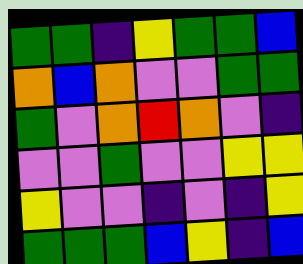[["green", "green", "indigo", "yellow", "green", "green", "blue"], ["orange", "blue", "orange", "violet", "violet", "green", "green"], ["green", "violet", "orange", "red", "orange", "violet", "indigo"], ["violet", "violet", "green", "violet", "violet", "yellow", "yellow"], ["yellow", "violet", "violet", "indigo", "violet", "indigo", "yellow"], ["green", "green", "green", "blue", "yellow", "indigo", "blue"]]